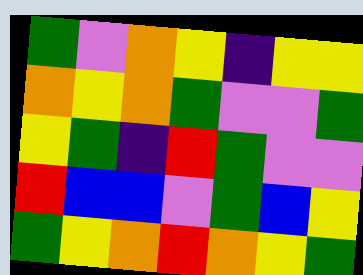[["green", "violet", "orange", "yellow", "indigo", "yellow", "yellow"], ["orange", "yellow", "orange", "green", "violet", "violet", "green"], ["yellow", "green", "indigo", "red", "green", "violet", "violet"], ["red", "blue", "blue", "violet", "green", "blue", "yellow"], ["green", "yellow", "orange", "red", "orange", "yellow", "green"]]